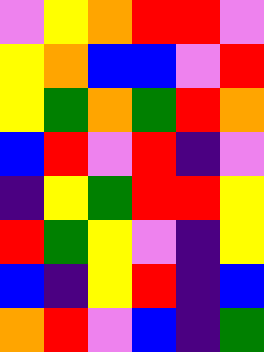[["violet", "yellow", "orange", "red", "red", "violet"], ["yellow", "orange", "blue", "blue", "violet", "red"], ["yellow", "green", "orange", "green", "red", "orange"], ["blue", "red", "violet", "red", "indigo", "violet"], ["indigo", "yellow", "green", "red", "red", "yellow"], ["red", "green", "yellow", "violet", "indigo", "yellow"], ["blue", "indigo", "yellow", "red", "indigo", "blue"], ["orange", "red", "violet", "blue", "indigo", "green"]]